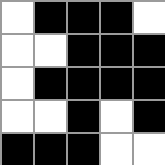[["white", "black", "black", "black", "white"], ["white", "white", "black", "black", "black"], ["white", "black", "black", "black", "black"], ["white", "white", "black", "white", "black"], ["black", "black", "black", "white", "white"]]